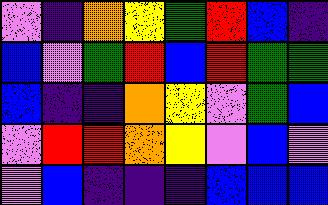[["violet", "indigo", "orange", "yellow", "green", "red", "blue", "indigo"], ["blue", "violet", "green", "red", "blue", "red", "green", "green"], ["blue", "indigo", "indigo", "orange", "yellow", "violet", "green", "blue"], ["violet", "red", "red", "orange", "yellow", "violet", "blue", "violet"], ["violet", "blue", "indigo", "indigo", "indigo", "blue", "blue", "blue"]]